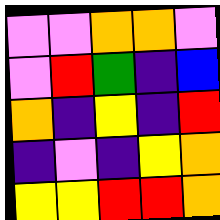[["violet", "violet", "orange", "orange", "violet"], ["violet", "red", "green", "indigo", "blue"], ["orange", "indigo", "yellow", "indigo", "red"], ["indigo", "violet", "indigo", "yellow", "orange"], ["yellow", "yellow", "red", "red", "orange"]]